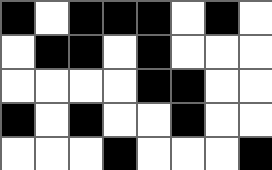[["black", "white", "black", "black", "black", "white", "black", "white"], ["white", "black", "black", "white", "black", "white", "white", "white"], ["white", "white", "white", "white", "black", "black", "white", "white"], ["black", "white", "black", "white", "white", "black", "white", "white"], ["white", "white", "white", "black", "white", "white", "white", "black"]]